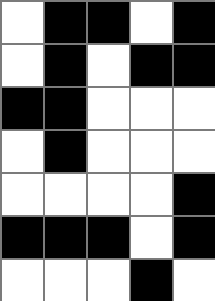[["white", "black", "black", "white", "black"], ["white", "black", "white", "black", "black"], ["black", "black", "white", "white", "white"], ["white", "black", "white", "white", "white"], ["white", "white", "white", "white", "black"], ["black", "black", "black", "white", "black"], ["white", "white", "white", "black", "white"]]